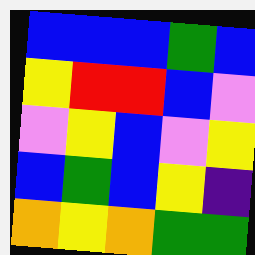[["blue", "blue", "blue", "green", "blue"], ["yellow", "red", "red", "blue", "violet"], ["violet", "yellow", "blue", "violet", "yellow"], ["blue", "green", "blue", "yellow", "indigo"], ["orange", "yellow", "orange", "green", "green"]]